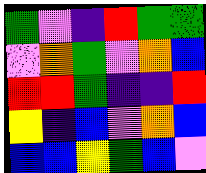[["green", "violet", "indigo", "red", "green", "green"], ["violet", "orange", "green", "violet", "orange", "blue"], ["red", "red", "green", "indigo", "indigo", "red"], ["yellow", "indigo", "blue", "violet", "orange", "blue"], ["blue", "blue", "yellow", "green", "blue", "violet"]]